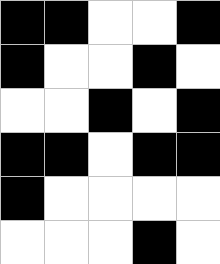[["black", "black", "white", "white", "black"], ["black", "white", "white", "black", "white"], ["white", "white", "black", "white", "black"], ["black", "black", "white", "black", "black"], ["black", "white", "white", "white", "white"], ["white", "white", "white", "black", "white"]]